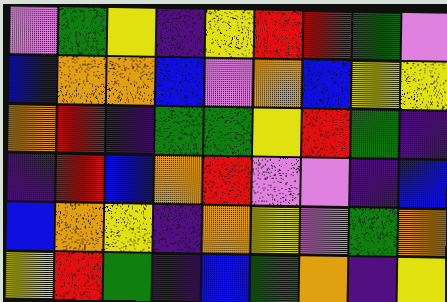[["violet", "green", "yellow", "indigo", "yellow", "red", "red", "green", "violet"], ["blue", "orange", "orange", "blue", "violet", "orange", "blue", "yellow", "yellow"], ["orange", "red", "indigo", "green", "green", "yellow", "red", "green", "indigo"], ["indigo", "red", "blue", "orange", "red", "violet", "violet", "indigo", "blue"], ["blue", "orange", "yellow", "indigo", "orange", "yellow", "violet", "green", "orange"], ["yellow", "red", "green", "indigo", "blue", "green", "orange", "indigo", "yellow"]]